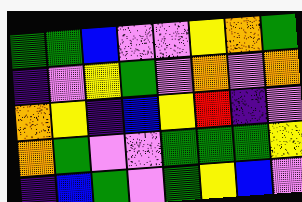[["green", "green", "blue", "violet", "violet", "yellow", "orange", "green"], ["indigo", "violet", "yellow", "green", "violet", "orange", "violet", "orange"], ["orange", "yellow", "indigo", "blue", "yellow", "red", "indigo", "violet"], ["orange", "green", "violet", "violet", "green", "green", "green", "yellow"], ["indigo", "blue", "green", "violet", "green", "yellow", "blue", "violet"]]